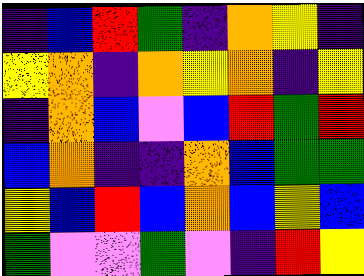[["indigo", "blue", "red", "green", "indigo", "orange", "yellow", "indigo"], ["yellow", "orange", "indigo", "orange", "yellow", "orange", "indigo", "yellow"], ["indigo", "orange", "blue", "violet", "blue", "red", "green", "red"], ["blue", "orange", "indigo", "indigo", "orange", "blue", "green", "green"], ["yellow", "blue", "red", "blue", "orange", "blue", "yellow", "blue"], ["green", "violet", "violet", "green", "violet", "indigo", "red", "yellow"]]